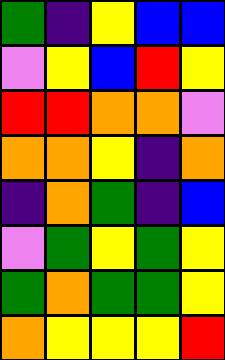[["green", "indigo", "yellow", "blue", "blue"], ["violet", "yellow", "blue", "red", "yellow"], ["red", "red", "orange", "orange", "violet"], ["orange", "orange", "yellow", "indigo", "orange"], ["indigo", "orange", "green", "indigo", "blue"], ["violet", "green", "yellow", "green", "yellow"], ["green", "orange", "green", "green", "yellow"], ["orange", "yellow", "yellow", "yellow", "red"]]